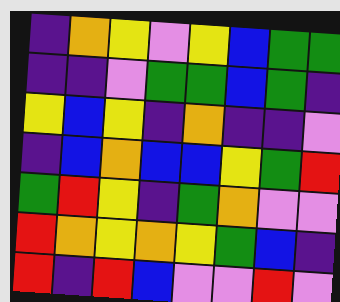[["indigo", "orange", "yellow", "violet", "yellow", "blue", "green", "green"], ["indigo", "indigo", "violet", "green", "green", "blue", "green", "indigo"], ["yellow", "blue", "yellow", "indigo", "orange", "indigo", "indigo", "violet"], ["indigo", "blue", "orange", "blue", "blue", "yellow", "green", "red"], ["green", "red", "yellow", "indigo", "green", "orange", "violet", "violet"], ["red", "orange", "yellow", "orange", "yellow", "green", "blue", "indigo"], ["red", "indigo", "red", "blue", "violet", "violet", "red", "violet"]]